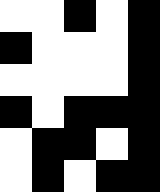[["white", "white", "black", "white", "black"], ["black", "white", "white", "white", "black"], ["white", "white", "white", "white", "black"], ["black", "white", "black", "black", "black"], ["white", "black", "black", "white", "black"], ["white", "black", "white", "black", "black"]]